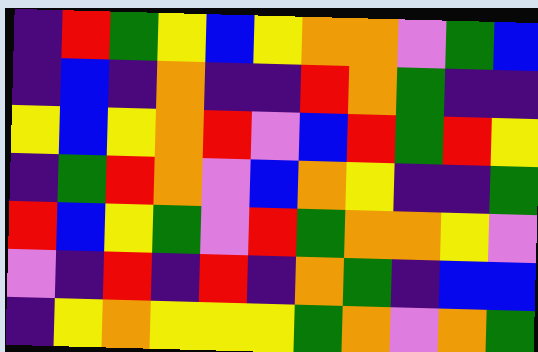[["indigo", "red", "green", "yellow", "blue", "yellow", "orange", "orange", "violet", "green", "blue"], ["indigo", "blue", "indigo", "orange", "indigo", "indigo", "red", "orange", "green", "indigo", "indigo"], ["yellow", "blue", "yellow", "orange", "red", "violet", "blue", "red", "green", "red", "yellow"], ["indigo", "green", "red", "orange", "violet", "blue", "orange", "yellow", "indigo", "indigo", "green"], ["red", "blue", "yellow", "green", "violet", "red", "green", "orange", "orange", "yellow", "violet"], ["violet", "indigo", "red", "indigo", "red", "indigo", "orange", "green", "indigo", "blue", "blue"], ["indigo", "yellow", "orange", "yellow", "yellow", "yellow", "green", "orange", "violet", "orange", "green"]]